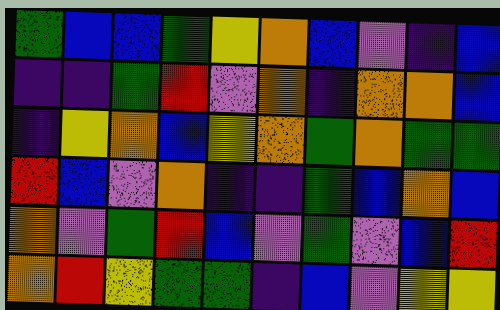[["green", "blue", "blue", "green", "yellow", "orange", "blue", "violet", "indigo", "blue"], ["indigo", "indigo", "green", "red", "violet", "orange", "indigo", "orange", "orange", "blue"], ["indigo", "yellow", "orange", "blue", "yellow", "orange", "green", "orange", "green", "green"], ["red", "blue", "violet", "orange", "indigo", "indigo", "green", "blue", "orange", "blue"], ["orange", "violet", "green", "red", "blue", "violet", "green", "violet", "blue", "red"], ["orange", "red", "yellow", "green", "green", "indigo", "blue", "violet", "yellow", "yellow"]]